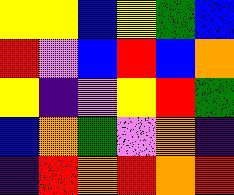[["yellow", "yellow", "blue", "yellow", "green", "blue"], ["red", "violet", "blue", "red", "blue", "orange"], ["yellow", "indigo", "violet", "yellow", "red", "green"], ["blue", "orange", "green", "violet", "orange", "indigo"], ["indigo", "red", "orange", "red", "orange", "red"]]